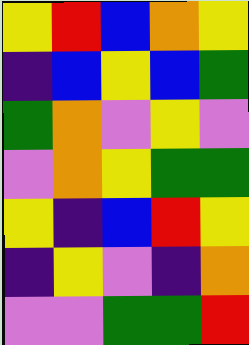[["yellow", "red", "blue", "orange", "yellow"], ["indigo", "blue", "yellow", "blue", "green"], ["green", "orange", "violet", "yellow", "violet"], ["violet", "orange", "yellow", "green", "green"], ["yellow", "indigo", "blue", "red", "yellow"], ["indigo", "yellow", "violet", "indigo", "orange"], ["violet", "violet", "green", "green", "red"]]